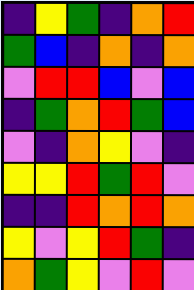[["indigo", "yellow", "green", "indigo", "orange", "red"], ["green", "blue", "indigo", "orange", "indigo", "orange"], ["violet", "red", "red", "blue", "violet", "blue"], ["indigo", "green", "orange", "red", "green", "blue"], ["violet", "indigo", "orange", "yellow", "violet", "indigo"], ["yellow", "yellow", "red", "green", "red", "violet"], ["indigo", "indigo", "red", "orange", "red", "orange"], ["yellow", "violet", "yellow", "red", "green", "indigo"], ["orange", "green", "yellow", "violet", "red", "violet"]]